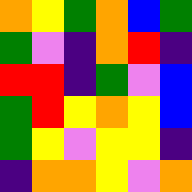[["orange", "yellow", "green", "orange", "blue", "green"], ["green", "violet", "indigo", "orange", "red", "indigo"], ["red", "red", "indigo", "green", "violet", "blue"], ["green", "red", "yellow", "orange", "yellow", "blue"], ["green", "yellow", "violet", "yellow", "yellow", "indigo"], ["indigo", "orange", "orange", "yellow", "violet", "orange"]]